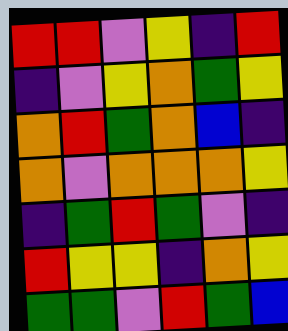[["red", "red", "violet", "yellow", "indigo", "red"], ["indigo", "violet", "yellow", "orange", "green", "yellow"], ["orange", "red", "green", "orange", "blue", "indigo"], ["orange", "violet", "orange", "orange", "orange", "yellow"], ["indigo", "green", "red", "green", "violet", "indigo"], ["red", "yellow", "yellow", "indigo", "orange", "yellow"], ["green", "green", "violet", "red", "green", "blue"]]